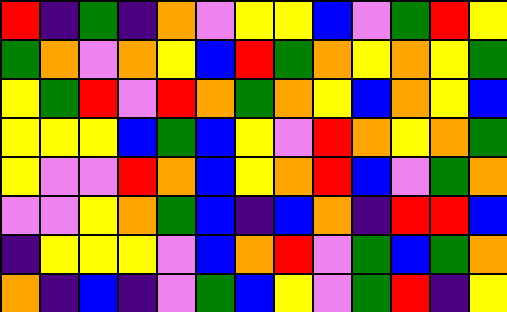[["red", "indigo", "green", "indigo", "orange", "violet", "yellow", "yellow", "blue", "violet", "green", "red", "yellow"], ["green", "orange", "violet", "orange", "yellow", "blue", "red", "green", "orange", "yellow", "orange", "yellow", "green"], ["yellow", "green", "red", "violet", "red", "orange", "green", "orange", "yellow", "blue", "orange", "yellow", "blue"], ["yellow", "yellow", "yellow", "blue", "green", "blue", "yellow", "violet", "red", "orange", "yellow", "orange", "green"], ["yellow", "violet", "violet", "red", "orange", "blue", "yellow", "orange", "red", "blue", "violet", "green", "orange"], ["violet", "violet", "yellow", "orange", "green", "blue", "indigo", "blue", "orange", "indigo", "red", "red", "blue"], ["indigo", "yellow", "yellow", "yellow", "violet", "blue", "orange", "red", "violet", "green", "blue", "green", "orange"], ["orange", "indigo", "blue", "indigo", "violet", "green", "blue", "yellow", "violet", "green", "red", "indigo", "yellow"]]